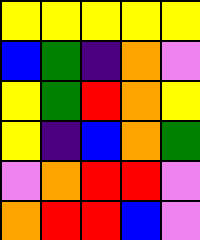[["yellow", "yellow", "yellow", "yellow", "yellow"], ["blue", "green", "indigo", "orange", "violet"], ["yellow", "green", "red", "orange", "yellow"], ["yellow", "indigo", "blue", "orange", "green"], ["violet", "orange", "red", "red", "violet"], ["orange", "red", "red", "blue", "violet"]]